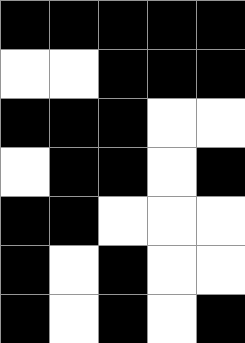[["black", "black", "black", "black", "black"], ["white", "white", "black", "black", "black"], ["black", "black", "black", "white", "white"], ["white", "black", "black", "white", "black"], ["black", "black", "white", "white", "white"], ["black", "white", "black", "white", "white"], ["black", "white", "black", "white", "black"]]